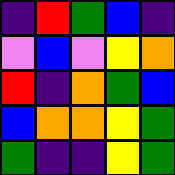[["indigo", "red", "green", "blue", "indigo"], ["violet", "blue", "violet", "yellow", "orange"], ["red", "indigo", "orange", "green", "blue"], ["blue", "orange", "orange", "yellow", "green"], ["green", "indigo", "indigo", "yellow", "green"]]